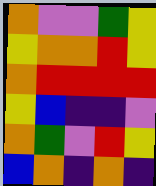[["orange", "violet", "violet", "green", "yellow"], ["yellow", "orange", "orange", "red", "yellow"], ["orange", "red", "red", "red", "red"], ["yellow", "blue", "indigo", "indigo", "violet"], ["orange", "green", "violet", "red", "yellow"], ["blue", "orange", "indigo", "orange", "indigo"]]